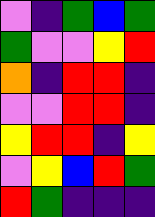[["violet", "indigo", "green", "blue", "green"], ["green", "violet", "violet", "yellow", "red"], ["orange", "indigo", "red", "red", "indigo"], ["violet", "violet", "red", "red", "indigo"], ["yellow", "red", "red", "indigo", "yellow"], ["violet", "yellow", "blue", "red", "green"], ["red", "green", "indigo", "indigo", "indigo"]]